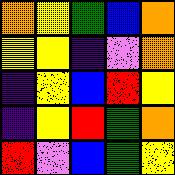[["orange", "yellow", "green", "blue", "orange"], ["yellow", "yellow", "indigo", "violet", "orange"], ["indigo", "yellow", "blue", "red", "yellow"], ["indigo", "yellow", "red", "green", "orange"], ["red", "violet", "blue", "green", "yellow"]]